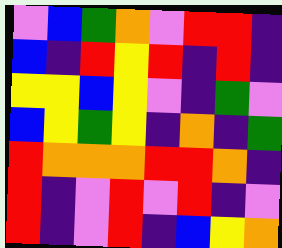[["violet", "blue", "green", "orange", "violet", "red", "red", "indigo"], ["blue", "indigo", "red", "yellow", "red", "indigo", "red", "indigo"], ["yellow", "yellow", "blue", "yellow", "violet", "indigo", "green", "violet"], ["blue", "yellow", "green", "yellow", "indigo", "orange", "indigo", "green"], ["red", "orange", "orange", "orange", "red", "red", "orange", "indigo"], ["red", "indigo", "violet", "red", "violet", "red", "indigo", "violet"], ["red", "indigo", "violet", "red", "indigo", "blue", "yellow", "orange"]]